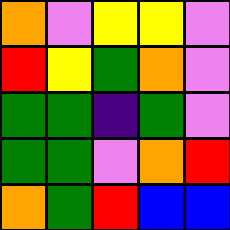[["orange", "violet", "yellow", "yellow", "violet"], ["red", "yellow", "green", "orange", "violet"], ["green", "green", "indigo", "green", "violet"], ["green", "green", "violet", "orange", "red"], ["orange", "green", "red", "blue", "blue"]]